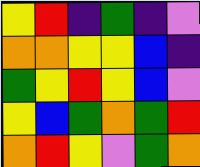[["yellow", "red", "indigo", "green", "indigo", "violet"], ["orange", "orange", "yellow", "yellow", "blue", "indigo"], ["green", "yellow", "red", "yellow", "blue", "violet"], ["yellow", "blue", "green", "orange", "green", "red"], ["orange", "red", "yellow", "violet", "green", "orange"]]